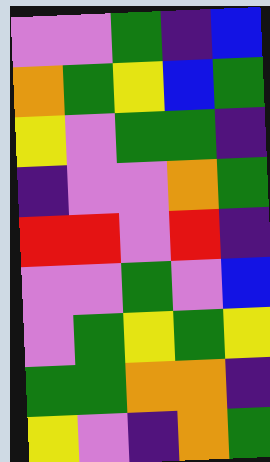[["violet", "violet", "green", "indigo", "blue"], ["orange", "green", "yellow", "blue", "green"], ["yellow", "violet", "green", "green", "indigo"], ["indigo", "violet", "violet", "orange", "green"], ["red", "red", "violet", "red", "indigo"], ["violet", "violet", "green", "violet", "blue"], ["violet", "green", "yellow", "green", "yellow"], ["green", "green", "orange", "orange", "indigo"], ["yellow", "violet", "indigo", "orange", "green"]]